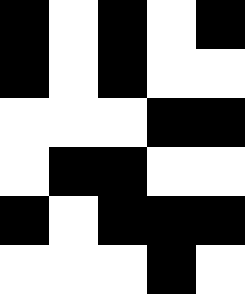[["black", "white", "black", "white", "black"], ["black", "white", "black", "white", "white"], ["white", "white", "white", "black", "black"], ["white", "black", "black", "white", "white"], ["black", "white", "black", "black", "black"], ["white", "white", "white", "black", "white"]]